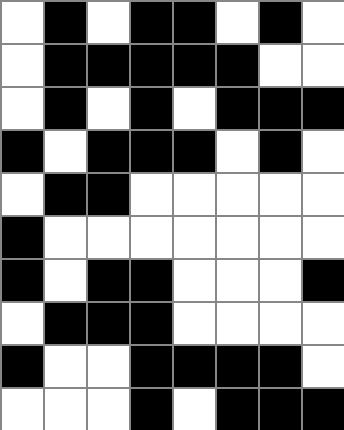[["white", "black", "white", "black", "black", "white", "black", "white"], ["white", "black", "black", "black", "black", "black", "white", "white"], ["white", "black", "white", "black", "white", "black", "black", "black"], ["black", "white", "black", "black", "black", "white", "black", "white"], ["white", "black", "black", "white", "white", "white", "white", "white"], ["black", "white", "white", "white", "white", "white", "white", "white"], ["black", "white", "black", "black", "white", "white", "white", "black"], ["white", "black", "black", "black", "white", "white", "white", "white"], ["black", "white", "white", "black", "black", "black", "black", "white"], ["white", "white", "white", "black", "white", "black", "black", "black"]]